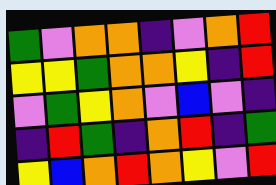[["green", "violet", "orange", "orange", "indigo", "violet", "orange", "red"], ["yellow", "yellow", "green", "orange", "orange", "yellow", "indigo", "red"], ["violet", "green", "yellow", "orange", "violet", "blue", "violet", "indigo"], ["indigo", "red", "green", "indigo", "orange", "red", "indigo", "green"], ["yellow", "blue", "orange", "red", "orange", "yellow", "violet", "red"]]